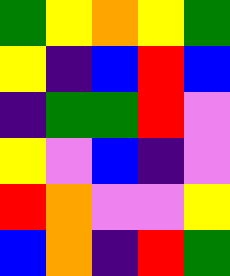[["green", "yellow", "orange", "yellow", "green"], ["yellow", "indigo", "blue", "red", "blue"], ["indigo", "green", "green", "red", "violet"], ["yellow", "violet", "blue", "indigo", "violet"], ["red", "orange", "violet", "violet", "yellow"], ["blue", "orange", "indigo", "red", "green"]]